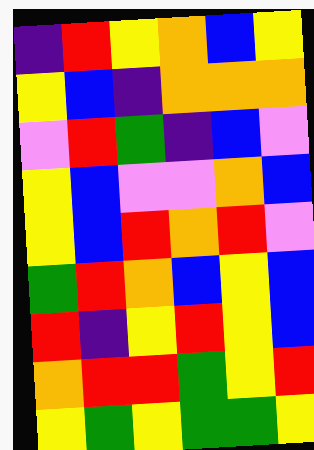[["indigo", "red", "yellow", "orange", "blue", "yellow"], ["yellow", "blue", "indigo", "orange", "orange", "orange"], ["violet", "red", "green", "indigo", "blue", "violet"], ["yellow", "blue", "violet", "violet", "orange", "blue"], ["yellow", "blue", "red", "orange", "red", "violet"], ["green", "red", "orange", "blue", "yellow", "blue"], ["red", "indigo", "yellow", "red", "yellow", "blue"], ["orange", "red", "red", "green", "yellow", "red"], ["yellow", "green", "yellow", "green", "green", "yellow"]]